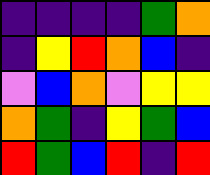[["indigo", "indigo", "indigo", "indigo", "green", "orange"], ["indigo", "yellow", "red", "orange", "blue", "indigo"], ["violet", "blue", "orange", "violet", "yellow", "yellow"], ["orange", "green", "indigo", "yellow", "green", "blue"], ["red", "green", "blue", "red", "indigo", "red"]]